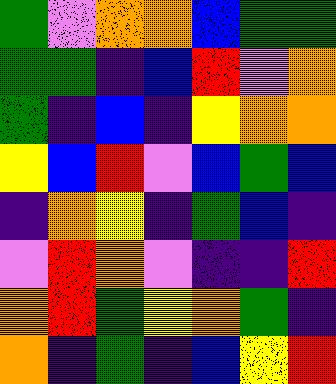[["green", "violet", "orange", "orange", "blue", "green", "green"], ["green", "green", "indigo", "blue", "red", "violet", "orange"], ["green", "indigo", "blue", "indigo", "yellow", "orange", "orange"], ["yellow", "blue", "red", "violet", "blue", "green", "blue"], ["indigo", "orange", "yellow", "indigo", "green", "blue", "indigo"], ["violet", "red", "orange", "violet", "indigo", "indigo", "red"], ["orange", "red", "green", "yellow", "orange", "green", "indigo"], ["orange", "indigo", "green", "indigo", "blue", "yellow", "red"]]